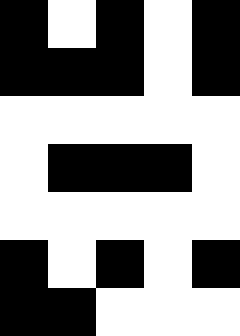[["black", "white", "black", "white", "black"], ["black", "black", "black", "white", "black"], ["white", "white", "white", "white", "white"], ["white", "black", "black", "black", "white"], ["white", "white", "white", "white", "white"], ["black", "white", "black", "white", "black"], ["black", "black", "white", "white", "white"]]